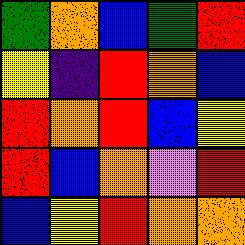[["green", "orange", "blue", "green", "red"], ["yellow", "indigo", "red", "orange", "blue"], ["red", "orange", "red", "blue", "yellow"], ["red", "blue", "orange", "violet", "red"], ["blue", "yellow", "red", "orange", "orange"]]